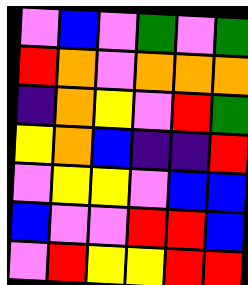[["violet", "blue", "violet", "green", "violet", "green"], ["red", "orange", "violet", "orange", "orange", "orange"], ["indigo", "orange", "yellow", "violet", "red", "green"], ["yellow", "orange", "blue", "indigo", "indigo", "red"], ["violet", "yellow", "yellow", "violet", "blue", "blue"], ["blue", "violet", "violet", "red", "red", "blue"], ["violet", "red", "yellow", "yellow", "red", "red"]]